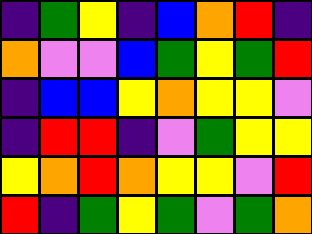[["indigo", "green", "yellow", "indigo", "blue", "orange", "red", "indigo"], ["orange", "violet", "violet", "blue", "green", "yellow", "green", "red"], ["indigo", "blue", "blue", "yellow", "orange", "yellow", "yellow", "violet"], ["indigo", "red", "red", "indigo", "violet", "green", "yellow", "yellow"], ["yellow", "orange", "red", "orange", "yellow", "yellow", "violet", "red"], ["red", "indigo", "green", "yellow", "green", "violet", "green", "orange"]]